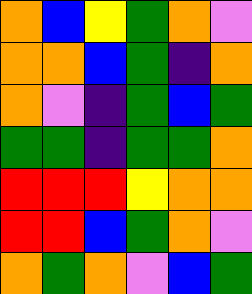[["orange", "blue", "yellow", "green", "orange", "violet"], ["orange", "orange", "blue", "green", "indigo", "orange"], ["orange", "violet", "indigo", "green", "blue", "green"], ["green", "green", "indigo", "green", "green", "orange"], ["red", "red", "red", "yellow", "orange", "orange"], ["red", "red", "blue", "green", "orange", "violet"], ["orange", "green", "orange", "violet", "blue", "green"]]